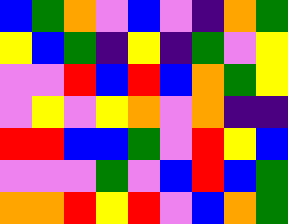[["blue", "green", "orange", "violet", "blue", "violet", "indigo", "orange", "green"], ["yellow", "blue", "green", "indigo", "yellow", "indigo", "green", "violet", "yellow"], ["violet", "violet", "red", "blue", "red", "blue", "orange", "green", "yellow"], ["violet", "yellow", "violet", "yellow", "orange", "violet", "orange", "indigo", "indigo"], ["red", "red", "blue", "blue", "green", "violet", "red", "yellow", "blue"], ["violet", "violet", "violet", "green", "violet", "blue", "red", "blue", "green"], ["orange", "orange", "red", "yellow", "red", "violet", "blue", "orange", "green"]]